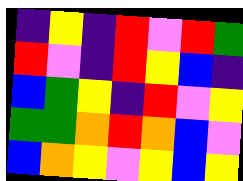[["indigo", "yellow", "indigo", "red", "violet", "red", "green"], ["red", "violet", "indigo", "red", "yellow", "blue", "indigo"], ["blue", "green", "yellow", "indigo", "red", "violet", "yellow"], ["green", "green", "orange", "red", "orange", "blue", "violet"], ["blue", "orange", "yellow", "violet", "yellow", "blue", "yellow"]]